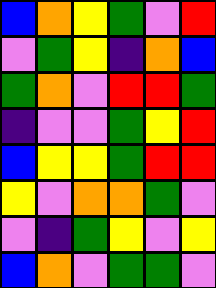[["blue", "orange", "yellow", "green", "violet", "red"], ["violet", "green", "yellow", "indigo", "orange", "blue"], ["green", "orange", "violet", "red", "red", "green"], ["indigo", "violet", "violet", "green", "yellow", "red"], ["blue", "yellow", "yellow", "green", "red", "red"], ["yellow", "violet", "orange", "orange", "green", "violet"], ["violet", "indigo", "green", "yellow", "violet", "yellow"], ["blue", "orange", "violet", "green", "green", "violet"]]